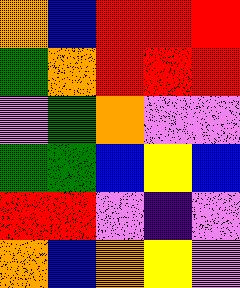[["orange", "blue", "red", "red", "red"], ["green", "orange", "red", "red", "red"], ["violet", "green", "orange", "violet", "violet"], ["green", "green", "blue", "yellow", "blue"], ["red", "red", "violet", "indigo", "violet"], ["orange", "blue", "orange", "yellow", "violet"]]